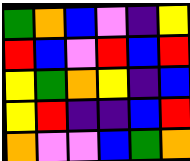[["green", "orange", "blue", "violet", "indigo", "yellow"], ["red", "blue", "violet", "red", "blue", "red"], ["yellow", "green", "orange", "yellow", "indigo", "blue"], ["yellow", "red", "indigo", "indigo", "blue", "red"], ["orange", "violet", "violet", "blue", "green", "orange"]]